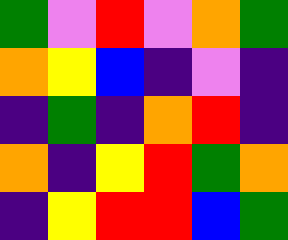[["green", "violet", "red", "violet", "orange", "green"], ["orange", "yellow", "blue", "indigo", "violet", "indigo"], ["indigo", "green", "indigo", "orange", "red", "indigo"], ["orange", "indigo", "yellow", "red", "green", "orange"], ["indigo", "yellow", "red", "red", "blue", "green"]]